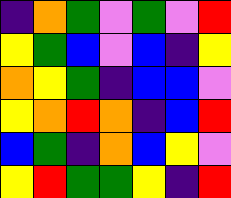[["indigo", "orange", "green", "violet", "green", "violet", "red"], ["yellow", "green", "blue", "violet", "blue", "indigo", "yellow"], ["orange", "yellow", "green", "indigo", "blue", "blue", "violet"], ["yellow", "orange", "red", "orange", "indigo", "blue", "red"], ["blue", "green", "indigo", "orange", "blue", "yellow", "violet"], ["yellow", "red", "green", "green", "yellow", "indigo", "red"]]